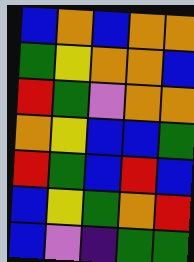[["blue", "orange", "blue", "orange", "orange"], ["green", "yellow", "orange", "orange", "blue"], ["red", "green", "violet", "orange", "orange"], ["orange", "yellow", "blue", "blue", "green"], ["red", "green", "blue", "red", "blue"], ["blue", "yellow", "green", "orange", "red"], ["blue", "violet", "indigo", "green", "green"]]